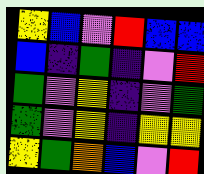[["yellow", "blue", "violet", "red", "blue", "blue"], ["blue", "indigo", "green", "indigo", "violet", "red"], ["green", "violet", "yellow", "indigo", "violet", "green"], ["green", "violet", "yellow", "indigo", "yellow", "yellow"], ["yellow", "green", "orange", "blue", "violet", "red"]]